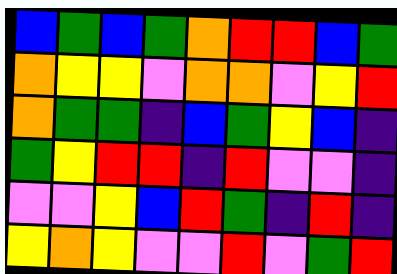[["blue", "green", "blue", "green", "orange", "red", "red", "blue", "green"], ["orange", "yellow", "yellow", "violet", "orange", "orange", "violet", "yellow", "red"], ["orange", "green", "green", "indigo", "blue", "green", "yellow", "blue", "indigo"], ["green", "yellow", "red", "red", "indigo", "red", "violet", "violet", "indigo"], ["violet", "violet", "yellow", "blue", "red", "green", "indigo", "red", "indigo"], ["yellow", "orange", "yellow", "violet", "violet", "red", "violet", "green", "red"]]